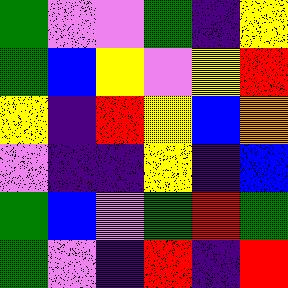[["green", "violet", "violet", "green", "indigo", "yellow"], ["green", "blue", "yellow", "violet", "yellow", "red"], ["yellow", "indigo", "red", "yellow", "blue", "orange"], ["violet", "indigo", "indigo", "yellow", "indigo", "blue"], ["green", "blue", "violet", "green", "red", "green"], ["green", "violet", "indigo", "red", "indigo", "red"]]